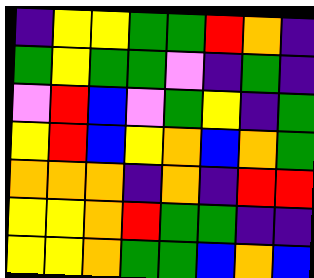[["indigo", "yellow", "yellow", "green", "green", "red", "orange", "indigo"], ["green", "yellow", "green", "green", "violet", "indigo", "green", "indigo"], ["violet", "red", "blue", "violet", "green", "yellow", "indigo", "green"], ["yellow", "red", "blue", "yellow", "orange", "blue", "orange", "green"], ["orange", "orange", "orange", "indigo", "orange", "indigo", "red", "red"], ["yellow", "yellow", "orange", "red", "green", "green", "indigo", "indigo"], ["yellow", "yellow", "orange", "green", "green", "blue", "orange", "blue"]]